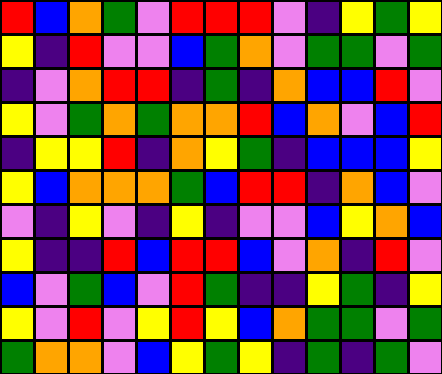[["red", "blue", "orange", "green", "violet", "red", "red", "red", "violet", "indigo", "yellow", "green", "yellow"], ["yellow", "indigo", "red", "violet", "violet", "blue", "green", "orange", "violet", "green", "green", "violet", "green"], ["indigo", "violet", "orange", "red", "red", "indigo", "green", "indigo", "orange", "blue", "blue", "red", "violet"], ["yellow", "violet", "green", "orange", "green", "orange", "orange", "red", "blue", "orange", "violet", "blue", "red"], ["indigo", "yellow", "yellow", "red", "indigo", "orange", "yellow", "green", "indigo", "blue", "blue", "blue", "yellow"], ["yellow", "blue", "orange", "orange", "orange", "green", "blue", "red", "red", "indigo", "orange", "blue", "violet"], ["violet", "indigo", "yellow", "violet", "indigo", "yellow", "indigo", "violet", "violet", "blue", "yellow", "orange", "blue"], ["yellow", "indigo", "indigo", "red", "blue", "red", "red", "blue", "violet", "orange", "indigo", "red", "violet"], ["blue", "violet", "green", "blue", "violet", "red", "green", "indigo", "indigo", "yellow", "green", "indigo", "yellow"], ["yellow", "violet", "red", "violet", "yellow", "red", "yellow", "blue", "orange", "green", "green", "violet", "green"], ["green", "orange", "orange", "violet", "blue", "yellow", "green", "yellow", "indigo", "green", "indigo", "green", "violet"]]